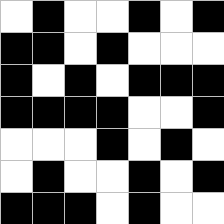[["white", "black", "white", "white", "black", "white", "black"], ["black", "black", "white", "black", "white", "white", "white"], ["black", "white", "black", "white", "black", "black", "black"], ["black", "black", "black", "black", "white", "white", "black"], ["white", "white", "white", "black", "white", "black", "white"], ["white", "black", "white", "white", "black", "white", "black"], ["black", "black", "black", "white", "black", "white", "white"]]